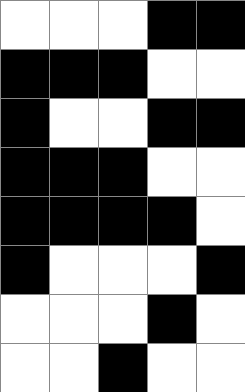[["white", "white", "white", "black", "black"], ["black", "black", "black", "white", "white"], ["black", "white", "white", "black", "black"], ["black", "black", "black", "white", "white"], ["black", "black", "black", "black", "white"], ["black", "white", "white", "white", "black"], ["white", "white", "white", "black", "white"], ["white", "white", "black", "white", "white"]]